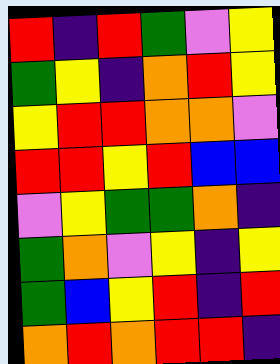[["red", "indigo", "red", "green", "violet", "yellow"], ["green", "yellow", "indigo", "orange", "red", "yellow"], ["yellow", "red", "red", "orange", "orange", "violet"], ["red", "red", "yellow", "red", "blue", "blue"], ["violet", "yellow", "green", "green", "orange", "indigo"], ["green", "orange", "violet", "yellow", "indigo", "yellow"], ["green", "blue", "yellow", "red", "indigo", "red"], ["orange", "red", "orange", "red", "red", "indigo"]]